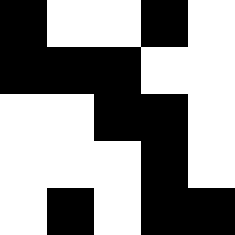[["black", "white", "white", "black", "white"], ["black", "black", "black", "white", "white"], ["white", "white", "black", "black", "white"], ["white", "white", "white", "black", "white"], ["white", "black", "white", "black", "black"]]